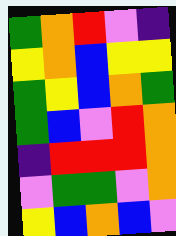[["green", "orange", "red", "violet", "indigo"], ["yellow", "orange", "blue", "yellow", "yellow"], ["green", "yellow", "blue", "orange", "green"], ["green", "blue", "violet", "red", "orange"], ["indigo", "red", "red", "red", "orange"], ["violet", "green", "green", "violet", "orange"], ["yellow", "blue", "orange", "blue", "violet"]]